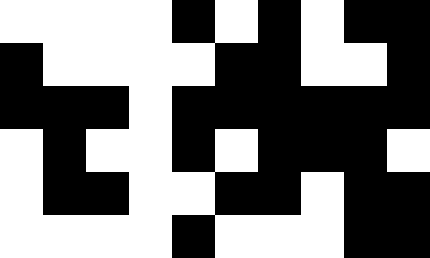[["white", "white", "white", "white", "black", "white", "black", "white", "black", "black"], ["black", "white", "white", "white", "white", "black", "black", "white", "white", "black"], ["black", "black", "black", "white", "black", "black", "black", "black", "black", "black"], ["white", "black", "white", "white", "black", "white", "black", "black", "black", "white"], ["white", "black", "black", "white", "white", "black", "black", "white", "black", "black"], ["white", "white", "white", "white", "black", "white", "white", "white", "black", "black"]]